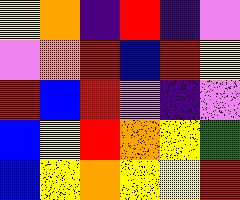[["yellow", "orange", "indigo", "red", "indigo", "violet"], ["violet", "orange", "red", "blue", "red", "yellow"], ["red", "blue", "red", "violet", "indigo", "violet"], ["blue", "yellow", "red", "orange", "yellow", "green"], ["blue", "yellow", "orange", "yellow", "yellow", "red"]]